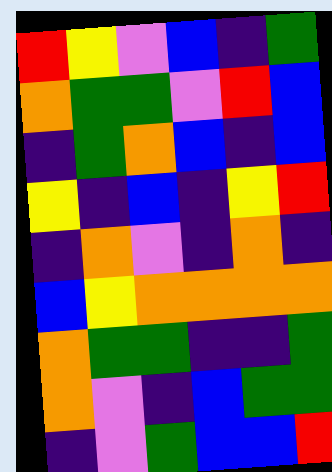[["red", "yellow", "violet", "blue", "indigo", "green"], ["orange", "green", "green", "violet", "red", "blue"], ["indigo", "green", "orange", "blue", "indigo", "blue"], ["yellow", "indigo", "blue", "indigo", "yellow", "red"], ["indigo", "orange", "violet", "indigo", "orange", "indigo"], ["blue", "yellow", "orange", "orange", "orange", "orange"], ["orange", "green", "green", "indigo", "indigo", "green"], ["orange", "violet", "indigo", "blue", "green", "green"], ["indigo", "violet", "green", "blue", "blue", "red"]]